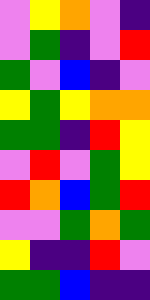[["violet", "yellow", "orange", "violet", "indigo"], ["violet", "green", "indigo", "violet", "red"], ["green", "violet", "blue", "indigo", "violet"], ["yellow", "green", "yellow", "orange", "orange"], ["green", "green", "indigo", "red", "yellow"], ["violet", "red", "violet", "green", "yellow"], ["red", "orange", "blue", "green", "red"], ["violet", "violet", "green", "orange", "green"], ["yellow", "indigo", "indigo", "red", "violet"], ["green", "green", "blue", "indigo", "indigo"]]